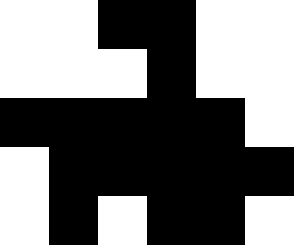[["white", "white", "black", "black", "white", "white"], ["white", "white", "white", "black", "white", "white"], ["black", "black", "black", "black", "black", "white"], ["white", "black", "black", "black", "black", "black"], ["white", "black", "white", "black", "black", "white"]]